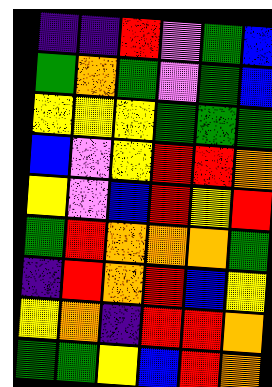[["indigo", "indigo", "red", "violet", "green", "blue"], ["green", "orange", "green", "violet", "green", "blue"], ["yellow", "yellow", "yellow", "green", "green", "green"], ["blue", "violet", "yellow", "red", "red", "orange"], ["yellow", "violet", "blue", "red", "yellow", "red"], ["green", "red", "orange", "orange", "orange", "green"], ["indigo", "red", "orange", "red", "blue", "yellow"], ["yellow", "orange", "indigo", "red", "red", "orange"], ["green", "green", "yellow", "blue", "red", "orange"]]